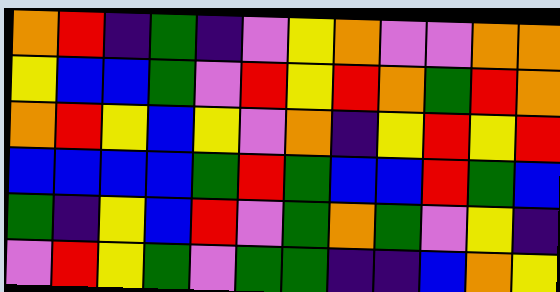[["orange", "red", "indigo", "green", "indigo", "violet", "yellow", "orange", "violet", "violet", "orange", "orange"], ["yellow", "blue", "blue", "green", "violet", "red", "yellow", "red", "orange", "green", "red", "orange"], ["orange", "red", "yellow", "blue", "yellow", "violet", "orange", "indigo", "yellow", "red", "yellow", "red"], ["blue", "blue", "blue", "blue", "green", "red", "green", "blue", "blue", "red", "green", "blue"], ["green", "indigo", "yellow", "blue", "red", "violet", "green", "orange", "green", "violet", "yellow", "indigo"], ["violet", "red", "yellow", "green", "violet", "green", "green", "indigo", "indigo", "blue", "orange", "yellow"]]